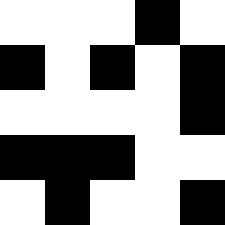[["white", "white", "white", "black", "white"], ["black", "white", "black", "white", "black"], ["white", "white", "white", "white", "black"], ["black", "black", "black", "white", "white"], ["white", "black", "white", "white", "black"]]